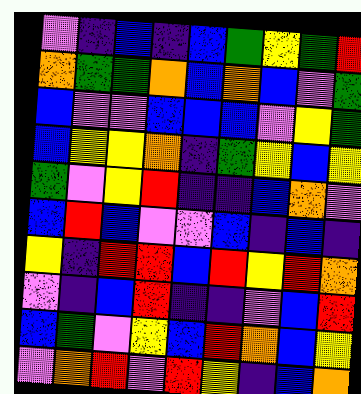[["violet", "indigo", "blue", "indigo", "blue", "green", "yellow", "green", "red"], ["orange", "green", "green", "orange", "blue", "orange", "blue", "violet", "green"], ["blue", "violet", "violet", "blue", "blue", "blue", "violet", "yellow", "green"], ["blue", "yellow", "yellow", "orange", "indigo", "green", "yellow", "blue", "yellow"], ["green", "violet", "yellow", "red", "indigo", "indigo", "blue", "orange", "violet"], ["blue", "red", "blue", "violet", "violet", "blue", "indigo", "blue", "indigo"], ["yellow", "indigo", "red", "red", "blue", "red", "yellow", "red", "orange"], ["violet", "indigo", "blue", "red", "indigo", "indigo", "violet", "blue", "red"], ["blue", "green", "violet", "yellow", "blue", "red", "orange", "blue", "yellow"], ["violet", "orange", "red", "violet", "red", "yellow", "indigo", "blue", "orange"]]